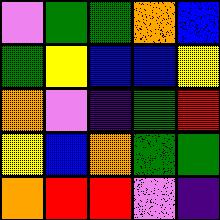[["violet", "green", "green", "orange", "blue"], ["green", "yellow", "blue", "blue", "yellow"], ["orange", "violet", "indigo", "green", "red"], ["yellow", "blue", "orange", "green", "green"], ["orange", "red", "red", "violet", "indigo"]]